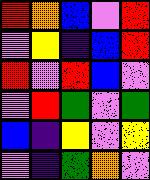[["red", "orange", "blue", "violet", "red"], ["violet", "yellow", "indigo", "blue", "red"], ["red", "violet", "red", "blue", "violet"], ["violet", "red", "green", "violet", "green"], ["blue", "indigo", "yellow", "violet", "yellow"], ["violet", "indigo", "green", "orange", "violet"]]